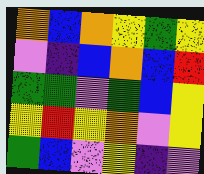[["orange", "blue", "orange", "yellow", "green", "yellow"], ["violet", "indigo", "blue", "orange", "blue", "red"], ["green", "green", "violet", "green", "blue", "yellow"], ["yellow", "red", "yellow", "orange", "violet", "yellow"], ["green", "blue", "violet", "yellow", "indigo", "violet"]]